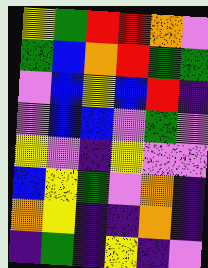[["yellow", "green", "red", "red", "orange", "violet"], ["green", "blue", "orange", "red", "green", "green"], ["violet", "blue", "yellow", "blue", "red", "indigo"], ["violet", "blue", "blue", "violet", "green", "violet"], ["yellow", "violet", "indigo", "yellow", "violet", "violet"], ["blue", "yellow", "green", "violet", "orange", "indigo"], ["orange", "yellow", "indigo", "indigo", "orange", "indigo"], ["indigo", "green", "indigo", "yellow", "indigo", "violet"]]